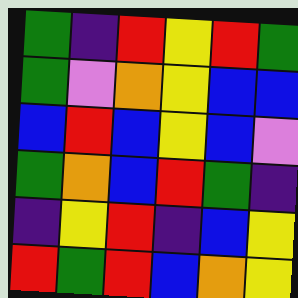[["green", "indigo", "red", "yellow", "red", "green"], ["green", "violet", "orange", "yellow", "blue", "blue"], ["blue", "red", "blue", "yellow", "blue", "violet"], ["green", "orange", "blue", "red", "green", "indigo"], ["indigo", "yellow", "red", "indigo", "blue", "yellow"], ["red", "green", "red", "blue", "orange", "yellow"]]